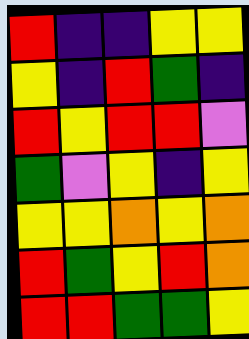[["red", "indigo", "indigo", "yellow", "yellow"], ["yellow", "indigo", "red", "green", "indigo"], ["red", "yellow", "red", "red", "violet"], ["green", "violet", "yellow", "indigo", "yellow"], ["yellow", "yellow", "orange", "yellow", "orange"], ["red", "green", "yellow", "red", "orange"], ["red", "red", "green", "green", "yellow"]]